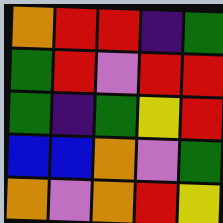[["orange", "red", "red", "indigo", "green"], ["green", "red", "violet", "red", "red"], ["green", "indigo", "green", "yellow", "red"], ["blue", "blue", "orange", "violet", "green"], ["orange", "violet", "orange", "red", "yellow"]]